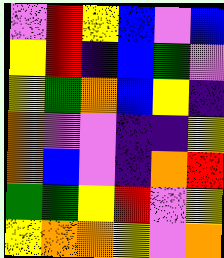[["violet", "red", "yellow", "blue", "violet", "blue"], ["yellow", "red", "indigo", "blue", "green", "violet"], ["yellow", "green", "orange", "blue", "yellow", "indigo"], ["orange", "violet", "violet", "indigo", "indigo", "yellow"], ["orange", "blue", "violet", "indigo", "orange", "red"], ["green", "green", "yellow", "red", "violet", "yellow"], ["yellow", "orange", "orange", "yellow", "violet", "orange"]]